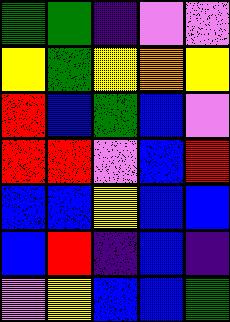[["green", "green", "indigo", "violet", "violet"], ["yellow", "green", "yellow", "orange", "yellow"], ["red", "blue", "green", "blue", "violet"], ["red", "red", "violet", "blue", "red"], ["blue", "blue", "yellow", "blue", "blue"], ["blue", "red", "indigo", "blue", "indigo"], ["violet", "yellow", "blue", "blue", "green"]]